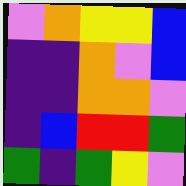[["violet", "orange", "yellow", "yellow", "blue"], ["indigo", "indigo", "orange", "violet", "blue"], ["indigo", "indigo", "orange", "orange", "violet"], ["indigo", "blue", "red", "red", "green"], ["green", "indigo", "green", "yellow", "violet"]]